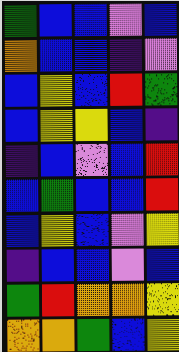[["green", "blue", "blue", "violet", "blue"], ["orange", "blue", "blue", "indigo", "violet"], ["blue", "yellow", "blue", "red", "green"], ["blue", "yellow", "yellow", "blue", "indigo"], ["indigo", "blue", "violet", "blue", "red"], ["blue", "green", "blue", "blue", "red"], ["blue", "yellow", "blue", "violet", "yellow"], ["indigo", "blue", "blue", "violet", "blue"], ["green", "red", "orange", "orange", "yellow"], ["orange", "orange", "green", "blue", "yellow"]]